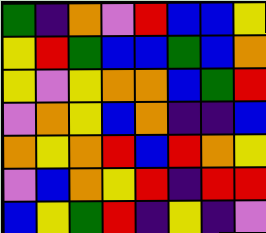[["green", "indigo", "orange", "violet", "red", "blue", "blue", "yellow"], ["yellow", "red", "green", "blue", "blue", "green", "blue", "orange"], ["yellow", "violet", "yellow", "orange", "orange", "blue", "green", "red"], ["violet", "orange", "yellow", "blue", "orange", "indigo", "indigo", "blue"], ["orange", "yellow", "orange", "red", "blue", "red", "orange", "yellow"], ["violet", "blue", "orange", "yellow", "red", "indigo", "red", "red"], ["blue", "yellow", "green", "red", "indigo", "yellow", "indigo", "violet"]]